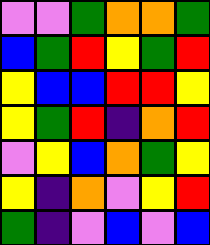[["violet", "violet", "green", "orange", "orange", "green"], ["blue", "green", "red", "yellow", "green", "red"], ["yellow", "blue", "blue", "red", "red", "yellow"], ["yellow", "green", "red", "indigo", "orange", "red"], ["violet", "yellow", "blue", "orange", "green", "yellow"], ["yellow", "indigo", "orange", "violet", "yellow", "red"], ["green", "indigo", "violet", "blue", "violet", "blue"]]